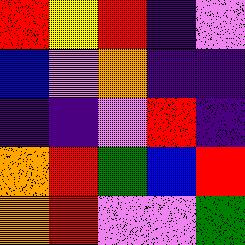[["red", "yellow", "red", "indigo", "violet"], ["blue", "violet", "orange", "indigo", "indigo"], ["indigo", "indigo", "violet", "red", "indigo"], ["orange", "red", "green", "blue", "red"], ["orange", "red", "violet", "violet", "green"]]